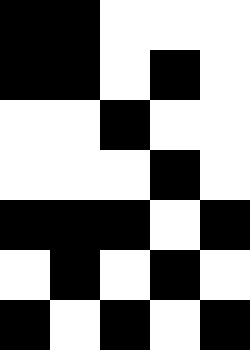[["black", "black", "white", "white", "white"], ["black", "black", "white", "black", "white"], ["white", "white", "black", "white", "white"], ["white", "white", "white", "black", "white"], ["black", "black", "black", "white", "black"], ["white", "black", "white", "black", "white"], ["black", "white", "black", "white", "black"]]